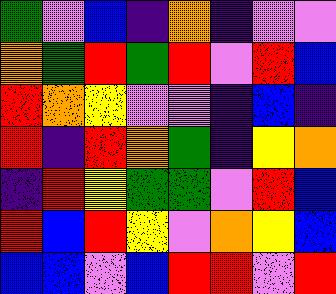[["green", "violet", "blue", "indigo", "orange", "indigo", "violet", "violet"], ["orange", "green", "red", "green", "red", "violet", "red", "blue"], ["red", "orange", "yellow", "violet", "violet", "indigo", "blue", "indigo"], ["red", "indigo", "red", "orange", "green", "indigo", "yellow", "orange"], ["indigo", "red", "yellow", "green", "green", "violet", "red", "blue"], ["red", "blue", "red", "yellow", "violet", "orange", "yellow", "blue"], ["blue", "blue", "violet", "blue", "red", "red", "violet", "red"]]